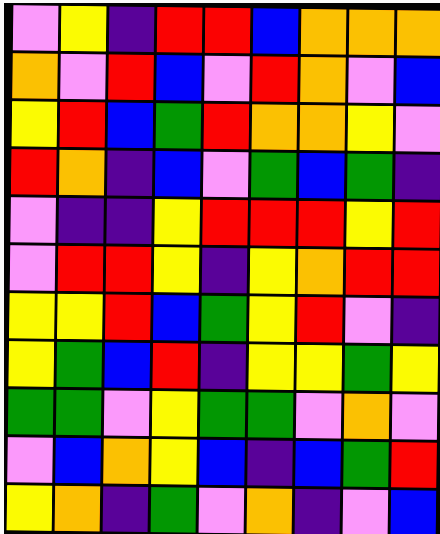[["violet", "yellow", "indigo", "red", "red", "blue", "orange", "orange", "orange"], ["orange", "violet", "red", "blue", "violet", "red", "orange", "violet", "blue"], ["yellow", "red", "blue", "green", "red", "orange", "orange", "yellow", "violet"], ["red", "orange", "indigo", "blue", "violet", "green", "blue", "green", "indigo"], ["violet", "indigo", "indigo", "yellow", "red", "red", "red", "yellow", "red"], ["violet", "red", "red", "yellow", "indigo", "yellow", "orange", "red", "red"], ["yellow", "yellow", "red", "blue", "green", "yellow", "red", "violet", "indigo"], ["yellow", "green", "blue", "red", "indigo", "yellow", "yellow", "green", "yellow"], ["green", "green", "violet", "yellow", "green", "green", "violet", "orange", "violet"], ["violet", "blue", "orange", "yellow", "blue", "indigo", "blue", "green", "red"], ["yellow", "orange", "indigo", "green", "violet", "orange", "indigo", "violet", "blue"]]